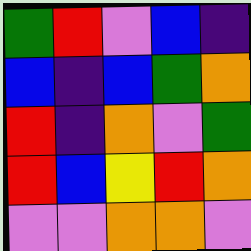[["green", "red", "violet", "blue", "indigo"], ["blue", "indigo", "blue", "green", "orange"], ["red", "indigo", "orange", "violet", "green"], ["red", "blue", "yellow", "red", "orange"], ["violet", "violet", "orange", "orange", "violet"]]